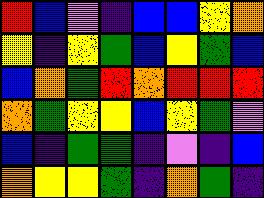[["red", "blue", "violet", "indigo", "blue", "blue", "yellow", "orange"], ["yellow", "indigo", "yellow", "green", "blue", "yellow", "green", "blue"], ["blue", "orange", "green", "red", "orange", "red", "red", "red"], ["orange", "green", "yellow", "yellow", "blue", "yellow", "green", "violet"], ["blue", "indigo", "green", "green", "indigo", "violet", "indigo", "blue"], ["orange", "yellow", "yellow", "green", "indigo", "orange", "green", "indigo"]]